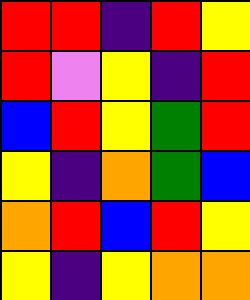[["red", "red", "indigo", "red", "yellow"], ["red", "violet", "yellow", "indigo", "red"], ["blue", "red", "yellow", "green", "red"], ["yellow", "indigo", "orange", "green", "blue"], ["orange", "red", "blue", "red", "yellow"], ["yellow", "indigo", "yellow", "orange", "orange"]]